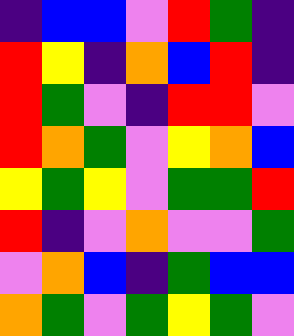[["indigo", "blue", "blue", "violet", "red", "green", "indigo"], ["red", "yellow", "indigo", "orange", "blue", "red", "indigo"], ["red", "green", "violet", "indigo", "red", "red", "violet"], ["red", "orange", "green", "violet", "yellow", "orange", "blue"], ["yellow", "green", "yellow", "violet", "green", "green", "red"], ["red", "indigo", "violet", "orange", "violet", "violet", "green"], ["violet", "orange", "blue", "indigo", "green", "blue", "blue"], ["orange", "green", "violet", "green", "yellow", "green", "violet"]]